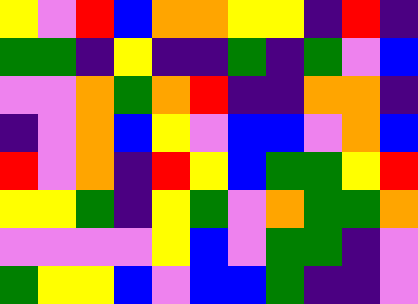[["yellow", "violet", "red", "blue", "orange", "orange", "yellow", "yellow", "indigo", "red", "indigo"], ["green", "green", "indigo", "yellow", "indigo", "indigo", "green", "indigo", "green", "violet", "blue"], ["violet", "violet", "orange", "green", "orange", "red", "indigo", "indigo", "orange", "orange", "indigo"], ["indigo", "violet", "orange", "blue", "yellow", "violet", "blue", "blue", "violet", "orange", "blue"], ["red", "violet", "orange", "indigo", "red", "yellow", "blue", "green", "green", "yellow", "red"], ["yellow", "yellow", "green", "indigo", "yellow", "green", "violet", "orange", "green", "green", "orange"], ["violet", "violet", "violet", "violet", "yellow", "blue", "violet", "green", "green", "indigo", "violet"], ["green", "yellow", "yellow", "blue", "violet", "blue", "blue", "green", "indigo", "indigo", "violet"]]